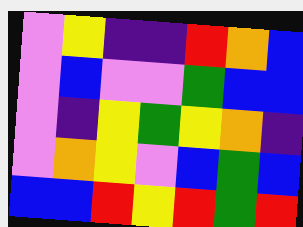[["violet", "yellow", "indigo", "indigo", "red", "orange", "blue"], ["violet", "blue", "violet", "violet", "green", "blue", "blue"], ["violet", "indigo", "yellow", "green", "yellow", "orange", "indigo"], ["violet", "orange", "yellow", "violet", "blue", "green", "blue"], ["blue", "blue", "red", "yellow", "red", "green", "red"]]